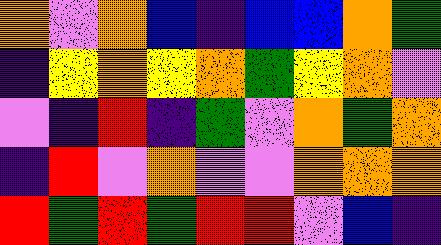[["orange", "violet", "orange", "blue", "indigo", "blue", "blue", "orange", "green"], ["indigo", "yellow", "orange", "yellow", "orange", "green", "yellow", "orange", "violet"], ["violet", "indigo", "red", "indigo", "green", "violet", "orange", "green", "orange"], ["indigo", "red", "violet", "orange", "violet", "violet", "orange", "orange", "orange"], ["red", "green", "red", "green", "red", "red", "violet", "blue", "indigo"]]